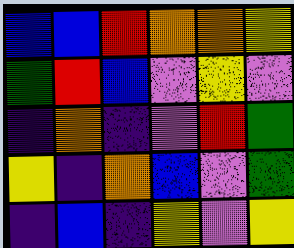[["blue", "blue", "red", "orange", "orange", "yellow"], ["green", "red", "blue", "violet", "yellow", "violet"], ["indigo", "orange", "indigo", "violet", "red", "green"], ["yellow", "indigo", "orange", "blue", "violet", "green"], ["indigo", "blue", "indigo", "yellow", "violet", "yellow"]]